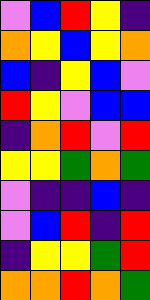[["violet", "blue", "red", "yellow", "indigo"], ["orange", "yellow", "blue", "yellow", "orange"], ["blue", "indigo", "yellow", "blue", "violet"], ["red", "yellow", "violet", "blue", "blue"], ["indigo", "orange", "red", "violet", "red"], ["yellow", "yellow", "green", "orange", "green"], ["violet", "indigo", "indigo", "blue", "indigo"], ["violet", "blue", "red", "indigo", "red"], ["indigo", "yellow", "yellow", "green", "red"], ["orange", "orange", "red", "orange", "green"]]